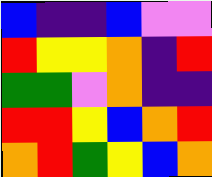[["blue", "indigo", "indigo", "blue", "violet", "violet"], ["red", "yellow", "yellow", "orange", "indigo", "red"], ["green", "green", "violet", "orange", "indigo", "indigo"], ["red", "red", "yellow", "blue", "orange", "red"], ["orange", "red", "green", "yellow", "blue", "orange"]]